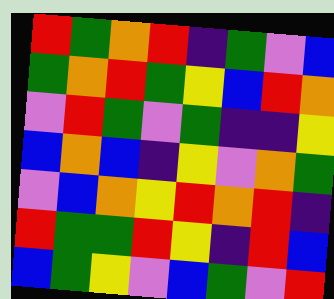[["red", "green", "orange", "red", "indigo", "green", "violet", "blue"], ["green", "orange", "red", "green", "yellow", "blue", "red", "orange"], ["violet", "red", "green", "violet", "green", "indigo", "indigo", "yellow"], ["blue", "orange", "blue", "indigo", "yellow", "violet", "orange", "green"], ["violet", "blue", "orange", "yellow", "red", "orange", "red", "indigo"], ["red", "green", "green", "red", "yellow", "indigo", "red", "blue"], ["blue", "green", "yellow", "violet", "blue", "green", "violet", "red"]]